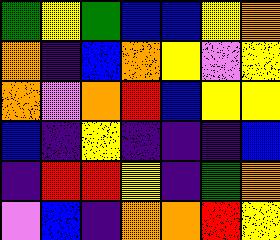[["green", "yellow", "green", "blue", "blue", "yellow", "orange"], ["orange", "indigo", "blue", "orange", "yellow", "violet", "yellow"], ["orange", "violet", "orange", "red", "blue", "yellow", "yellow"], ["blue", "indigo", "yellow", "indigo", "indigo", "indigo", "blue"], ["indigo", "red", "red", "yellow", "indigo", "green", "orange"], ["violet", "blue", "indigo", "orange", "orange", "red", "yellow"]]